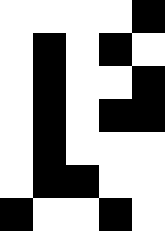[["white", "white", "white", "white", "black"], ["white", "black", "white", "black", "white"], ["white", "black", "white", "white", "black"], ["white", "black", "white", "black", "black"], ["white", "black", "white", "white", "white"], ["white", "black", "black", "white", "white"], ["black", "white", "white", "black", "white"]]